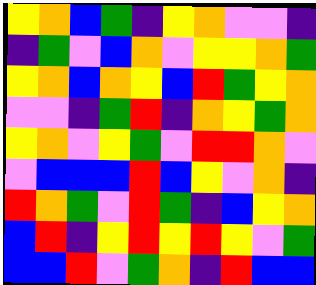[["yellow", "orange", "blue", "green", "indigo", "yellow", "orange", "violet", "violet", "indigo"], ["indigo", "green", "violet", "blue", "orange", "violet", "yellow", "yellow", "orange", "green"], ["yellow", "orange", "blue", "orange", "yellow", "blue", "red", "green", "yellow", "orange"], ["violet", "violet", "indigo", "green", "red", "indigo", "orange", "yellow", "green", "orange"], ["yellow", "orange", "violet", "yellow", "green", "violet", "red", "red", "orange", "violet"], ["violet", "blue", "blue", "blue", "red", "blue", "yellow", "violet", "orange", "indigo"], ["red", "orange", "green", "violet", "red", "green", "indigo", "blue", "yellow", "orange"], ["blue", "red", "indigo", "yellow", "red", "yellow", "red", "yellow", "violet", "green"], ["blue", "blue", "red", "violet", "green", "orange", "indigo", "red", "blue", "blue"]]